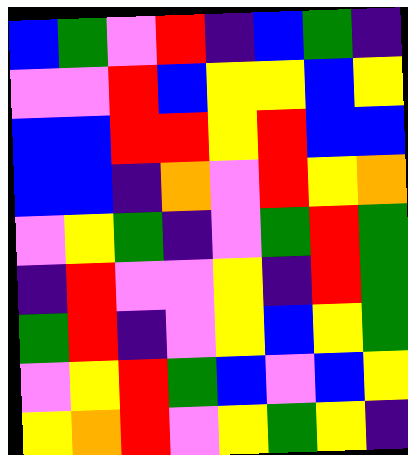[["blue", "green", "violet", "red", "indigo", "blue", "green", "indigo"], ["violet", "violet", "red", "blue", "yellow", "yellow", "blue", "yellow"], ["blue", "blue", "red", "red", "yellow", "red", "blue", "blue"], ["blue", "blue", "indigo", "orange", "violet", "red", "yellow", "orange"], ["violet", "yellow", "green", "indigo", "violet", "green", "red", "green"], ["indigo", "red", "violet", "violet", "yellow", "indigo", "red", "green"], ["green", "red", "indigo", "violet", "yellow", "blue", "yellow", "green"], ["violet", "yellow", "red", "green", "blue", "violet", "blue", "yellow"], ["yellow", "orange", "red", "violet", "yellow", "green", "yellow", "indigo"]]